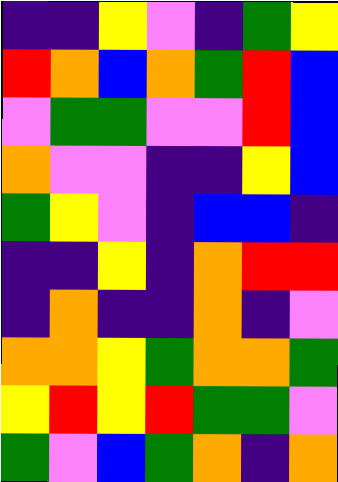[["indigo", "indigo", "yellow", "violet", "indigo", "green", "yellow"], ["red", "orange", "blue", "orange", "green", "red", "blue"], ["violet", "green", "green", "violet", "violet", "red", "blue"], ["orange", "violet", "violet", "indigo", "indigo", "yellow", "blue"], ["green", "yellow", "violet", "indigo", "blue", "blue", "indigo"], ["indigo", "indigo", "yellow", "indigo", "orange", "red", "red"], ["indigo", "orange", "indigo", "indigo", "orange", "indigo", "violet"], ["orange", "orange", "yellow", "green", "orange", "orange", "green"], ["yellow", "red", "yellow", "red", "green", "green", "violet"], ["green", "violet", "blue", "green", "orange", "indigo", "orange"]]